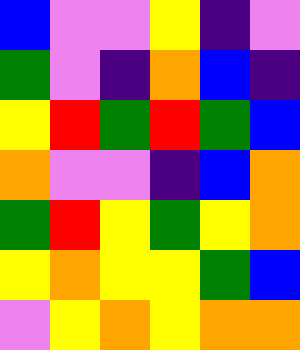[["blue", "violet", "violet", "yellow", "indigo", "violet"], ["green", "violet", "indigo", "orange", "blue", "indigo"], ["yellow", "red", "green", "red", "green", "blue"], ["orange", "violet", "violet", "indigo", "blue", "orange"], ["green", "red", "yellow", "green", "yellow", "orange"], ["yellow", "orange", "yellow", "yellow", "green", "blue"], ["violet", "yellow", "orange", "yellow", "orange", "orange"]]